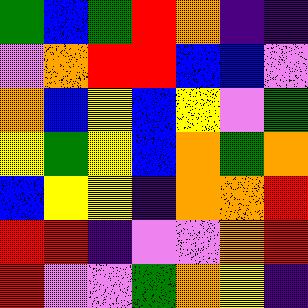[["green", "blue", "green", "red", "orange", "indigo", "indigo"], ["violet", "orange", "red", "red", "blue", "blue", "violet"], ["orange", "blue", "yellow", "blue", "yellow", "violet", "green"], ["yellow", "green", "yellow", "blue", "orange", "green", "orange"], ["blue", "yellow", "yellow", "indigo", "orange", "orange", "red"], ["red", "red", "indigo", "violet", "violet", "orange", "red"], ["red", "violet", "violet", "green", "orange", "yellow", "indigo"]]